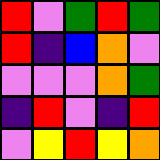[["red", "violet", "green", "red", "green"], ["red", "indigo", "blue", "orange", "violet"], ["violet", "violet", "violet", "orange", "green"], ["indigo", "red", "violet", "indigo", "red"], ["violet", "yellow", "red", "yellow", "orange"]]